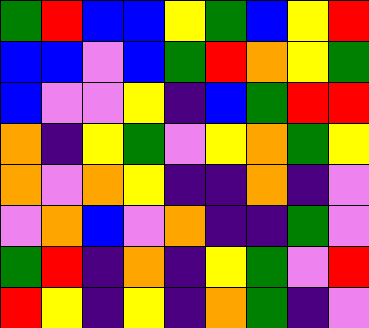[["green", "red", "blue", "blue", "yellow", "green", "blue", "yellow", "red"], ["blue", "blue", "violet", "blue", "green", "red", "orange", "yellow", "green"], ["blue", "violet", "violet", "yellow", "indigo", "blue", "green", "red", "red"], ["orange", "indigo", "yellow", "green", "violet", "yellow", "orange", "green", "yellow"], ["orange", "violet", "orange", "yellow", "indigo", "indigo", "orange", "indigo", "violet"], ["violet", "orange", "blue", "violet", "orange", "indigo", "indigo", "green", "violet"], ["green", "red", "indigo", "orange", "indigo", "yellow", "green", "violet", "red"], ["red", "yellow", "indigo", "yellow", "indigo", "orange", "green", "indigo", "violet"]]